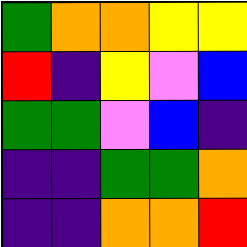[["green", "orange", "orange", "yellow", "yellow"], ["red", "indigo", "yellow", "violet", "blue"], ["green", "green", "violet", "blue", "indigo"], ["indigo", "indigo", "green", "green", "orange"], ["indigo", "indigo", "orange", "orange", "red"]]